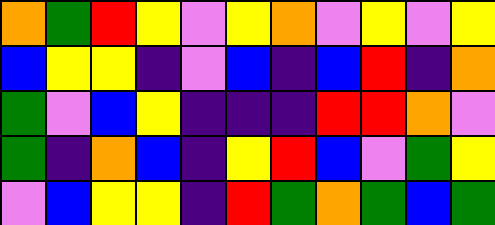[["orange", "green", "red", "yellow", "violet", "yellow", "orange", "violet", "yellow", "violet", "yellow"], ["blue", "yellow", "yellow", "indigo", "violet", "blue", "indigo", "blue", "red", "indigo", "orange"], ["green", "violet", "blue", "yellow", "indigo", "indigo", "indigo", "red", "red", "orange", "violet"], ["green", "indigo", "orange", "blue", "indigo", "yellow", "red", "blue", "violet", "green", "yellow"], ["violet", "blue", "yellow", "yellow", "indigo", "red", "green", "orange", "green", "blue", "green"]]